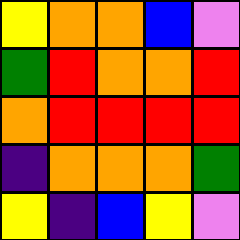[["yellow", "orange", "orange", "blue", "violet"], ["green", "red", "orange", "orange", "red"], ["orange", "red", "red", "red", "red"], ["indigo", "orange", "orange", "orange", "green"], ["yellow", "indigo", "blue", "yellow", "violet"]]